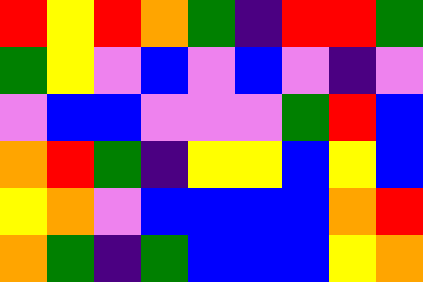[["red", "yellow", "red", "orange", "green", "indigo", "red", "red", "green"], ["green", "yellow", "violet", "blue", "violet", "blue", "violet", "indigo", "violet"], ["violet", "blue", "blue", "violet", "violet", "violet", "green", "red", "blue"], ["orange", "red", "green", "indigo", "yellow", "yellow", "blue", "yellow", "blue"], ["yellow", "orange", "violet", "blue", "blue", "blue", "blue", "orange", "red"], ["orange", "green", "indigo", "green", "blue", "blue", "blue", "yellow", "orange"]]